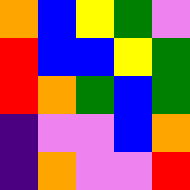[["orange", "blue", "yellow", "green", "violet"], ["red", "blue", "blue", "yellow", "green"], ["red", "orange", "green", "blue", "green"], ["indigo", "violet", "violet", "blue", "orange"], ["indigo", "orange", "violet", "violet", "red"]]